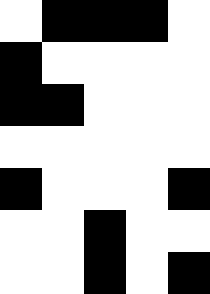[["white", "black", "black", "black", "white"], ["black", "white", "white", "white", "white"], ["black", "black", "white", "white", "white"], ["white", "white", "white", "white", "white"], ["black", "white", "white", "white", "black"], ["white", "white", "black", "white", "white"], ["white", "white", "black", "white", "black"]]